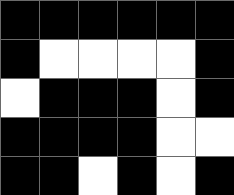[["black", "black", "black", "black", "black", "black"], ["black", "white", "white", "white", "white", "black"], ["white", "black", "black", "black", "white", "black"], ["black", "black", "black", "black", "white", "white"], ["black", "black", "white", "black", "white", "black"]]